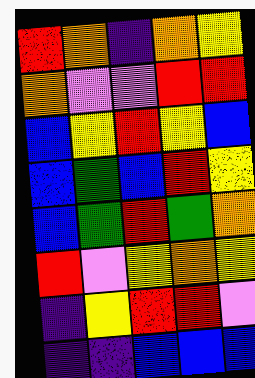[["red", "orange", "indigo", "orange", "yellow"], ["orange", "violet", "violet", "red", "red"], ["blue", "yellow", "red", "yellow", "blue"], ["blue", "green", "blue", "red", "yellow"], ["blue", "green", "red", "green", "orange"], ["red", "violet", "yellow", "orange", "yellow"], ["indigo", "yellow", "red", "red", "violet"], ["indigo", "indigo", "blue", "blue", "blue"]]